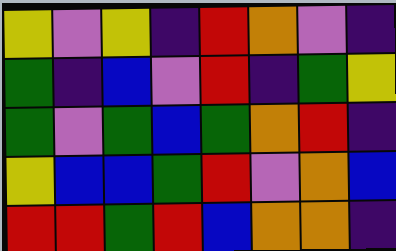[["yellow", "violet", "yellow", "indigo", "red", "orange", "violet", "indigo"], ["green", "indigo", "blue", "violet", "red", "indigo", "green", "yellow"], ["green", "violet", "green", "blue", "green", "orange", "red", "indigo"], ["yellow", "blue", "blue", "green", "red", "violet", "orange", "blue"], ["red", "red", "green", "red", "blue", "orange", "orange", "indigo"]]